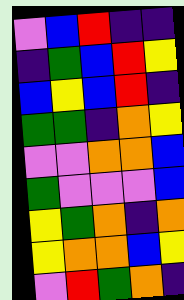[["violet", "blue", "red", "indigo", "indigo"], ["indigo", "green", "blue", "red", "yellow"], ["blue", "yellow", "blue", "red", "indigo"], ["green", "green", "indigo", "orange", "yellow"], ["violet", "violet", "orange", "orange", "blue"], ["green", "violet", "violet", "violet", "blue"], ["yellow", "green", "orange", "indigo", "orange"], ["yellow", "orange", "orange", "blue", "yellow"], ["violet", "red", "green", "orange", "indigo"]]